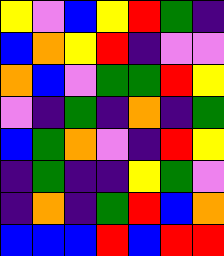[["yellow", "violet", "blue", "yellow", "red", "green", "indigo"], ["blue", "orange", "yellow", "red", "indigo", "violet", "violet"], ["orange", "blue", "violet", "green", "green", "red", "yellow"], ["violet", "indigo", "green", "indigo", "orange", "indigo", "green"], ["blue", "green", "orange", "violet", "indigo", "red", "yellow"], ["indigo", "green", "indigo", "indigo", "yellow", "green", "violet"], ["indigo", "orange", "indigo", "green", "red", "blue", "orange"], ["blue", "blue", "blue", "red", "blue", "red", "red"]]